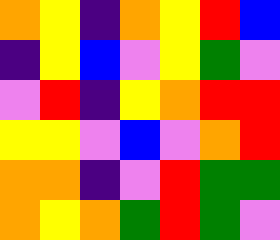[["orange", "yellow", "indigo", "orange", "yellow", "red", "blue"], ["indigo", "yellow", "blue", "violet", "yellow", "green", "violet"], ["violet", "red", "indigo", "yellow", "orange", "red", "red"], ["yellow", "yellow", "violet", "blue", "violet", "orange", "red"], ["orange", "orange", "indigo", "violet", "red", "green", "green"], ["orange", "yellow", "orange", "green", "red", "green", "violet"]]